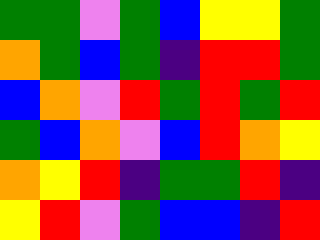[["green", "green", "violet", "green", "blue", "yellow", "yellow", "green"], ["orange", "green", "blue", "green", "indigo", "red", "red", "green"], ["blue", "orange", "violet", "red", "green", "red", "green", "red"], ["green", "blue", "orange", "violet", "blue", "red", "orange", "yellow"], ["orange", "yellow", "red", "indigo", "green", "green", "red", "indigo"], ["yellow", "red", "violet", "green", "blue", "blue", "indigo", "red"]]